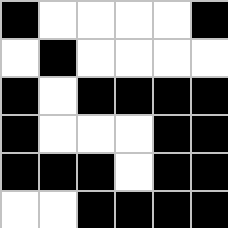[["black", "white", "white", "white", "white", "black"], ["white", "black", "white", "white", "white", "white"], ["black", "white", "black", "black", "black", "black"], ["black", "white", "white", "white", "black", "black"], ["black", "black", "black", "white", "black", "black"], ["white", "white", "black", "black", "black", "black"]]